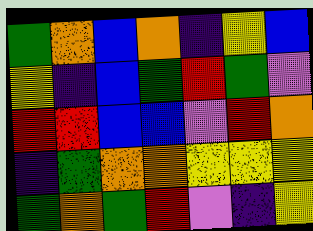[["green", "orange", "blue", "orange", "indigo", "yellow", "blue"], ["yellow", "indigo", "blue", "green", "red", "green", "violet"], ["red", "red", "blue", "blue", "violet", "red", "orange"], ["indigo", "green", "orange", "orange", "yellow", "yellow", "yellow"], ["green", "orange", "green", "red", "violet", "indigo", "yellow"]]